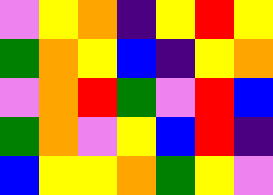[["violet", "yellow", "orange", "indigo", "yellow", "red", "yellow"], ["green", "orange", "yellow", "blue", "indigo", "yellow", "orange"], ["violet", "orange", "red", "green", "violet", "red", "blue"], ["green", "orange", "violet", "yellow", "blue", "red", "indigo"], ["blue", "yellow", "yellow", "orange", "green", "yellow", "violet"]]